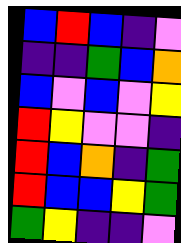[["blue", "red", "blue", "indigo", "violet"], ["indigo", "indigo", "green", "blue", "orange"], ["blue", "violet", "blue", "violet", "yellow"], ["red", "yellow", "violet", "violet", "indigo"], ["red", "blue", "orange", "indigo", "green"], ["red", "blue", "blue", "yellow", "green"], ["green", "yellow", "indigo", "indigo", "violet"]]